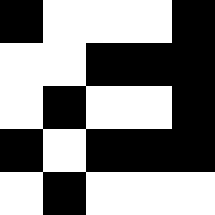[["black", "white", "white", "white", "black"], ["white", "white", "black", "black", "black"], ["white", "black", "white", "white", "black"], ["black", "white", "black", "black", "black"], ["white", "black", "white", "white", "white"]]